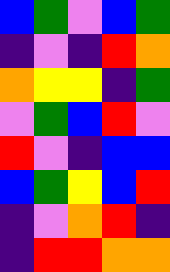[["blue", "green", "violet", "blue", "green"], ["indigo", "violet", "indigo", "red", "orange"], ["orange", "yellow", "yellow", "indigo", "green"], ["violet", "green", "blue", "red", "violet"], ["red", "violet", "indigo", "blue", "blue"], ["blue", "green", "yellow", "blue", "red"], ["indigo", "violet", "orange", "red", "indigo"], ["indigo", "red", "red", "orange", "orange"]]